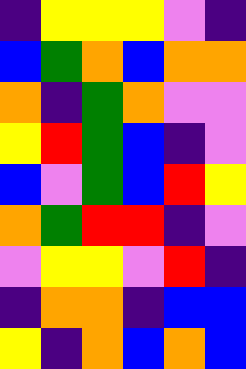[["indigo", "yellow", "yellow", "yellow", "violet", "indigo"], ["blue", "green", "orange", "blue", "orange", "orange"], ["orange", "indigo", "green", "orange", "violet", "violet"], ["yellow", "red", "green", "blue", "indigo", "violet"], ["blue", "violet", "green", "blue", "red", "yellow"], ["orange", "green", "red", "red", "indigo", "violet"], ["violet", "yellow", "yellow", "violet", "red", "indigo"], ["indigo", "orange", "orange", "indigo", "blue", "blue"], ["yellow", "indigo", "orange", "blue", "orange", "blue"]]